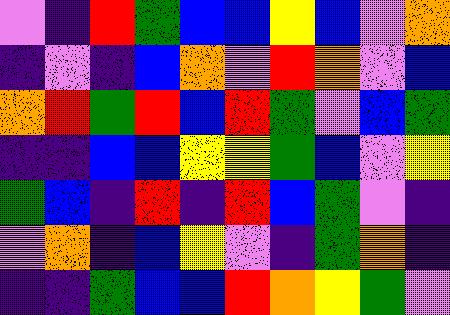[["violet", "indigo", "red", "green", "blue", "blue", "yellow", "blue", "violet", "orange"], ["indigo", "violet", "indigo", "blue", "orange", "violet", "red", "orange", "violet", "blue"], ["orange", "red", "green", "red", "blue", "red", "green", "violet", "blue", "green"], ["indigo", "indigo", "blue", "blue", "yellow", "yellow", "green", "blue", "violet", "yellow"], ["green", "blue", "indigo", "red", "indigo", "red", "blue", "green", "violet", "indigo"], ["violet", "orange", "indigo", "blue", "yellow", "violet", "indigo", "green", "orange", "indigo"], ["indigo", "indigo", "green", "blue", "blue", "red", "orange", "yellow", "green", "violet"]]